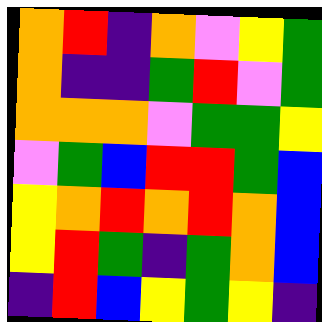[["orange", "red", "indigo", "orange", "violet", "yellow", "green"], ["orange", "indigo", "indigo", "green", "red", "violet", "green"], ["orange", "orange", "orange", "violet", "green", "green", "yellow"], ["violet", "green", "blue", "red", "red", "green", "blue"], ["yellow", "orange", "red", "orange", "red", "orange", "blue"], ["yellow", "red", "green", "indigo", "green", "orange", "blue"], ["indigo", "red", "blue", "yellow", "green", "yellow", "indigo"]]